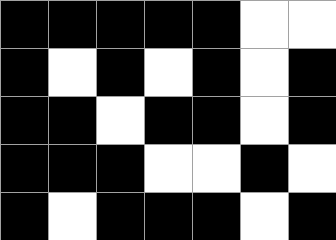[["black", "black", "black", "black", "black", "white", "white"], ["black", "white", "black", "white", "black", "white", "black"], ["black", "black", "white", "black", "black", "white", "black"], ["black", "black", "black", "white", "white", "black", "white"], ["black", "white", "black", "black", "black", "white", "black"]]